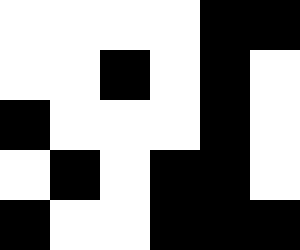[["white", "white", "white", "white", "black", "black"], ["white", "white", "black", "white", "black", "white"], ["black", "white", "white", "white", "black", "white"], ["white", "black", "white", "black", "black", "white"], ["black", "white", "white", "black", "black", "black"]]